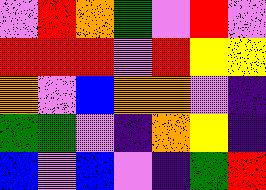[["violet", "red", "orange", "green", "violet", "red", "violet"], ["red", "red", "red", "violet", "red", "yellow", "yellow"], ["orange", "violet", "blue", "orange", "orange", "violet", "indigo"], ["green", "green", "violet", "indigo", "orange", "yellow", "indigo"], ["blue", "violet", "blue", "violet", "indigo", "green", "red"]]